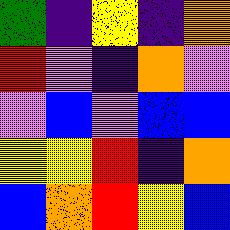[["green", "indigo", "yellow", "indigo", "orange"], ["red", "violet", "indigo", "orange", "violet"], ["violet", "blue", "violet", "blue", "blue"], ["yellow", "yellow", "red", "indigo", "orange"], ["blue", "orange", "red", "yellow", "blue"]]